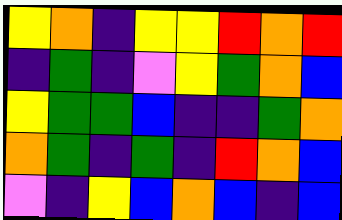[["yellow", "orange", "indigo", "yellow", "yellow", "red", "orange", "red"], ["indigo", "green", "indigo", "violet", "yellow", "green", "orange", "blue"], ["yellow", "green", "green", "blue", "indigo", "indigo", "green", "orange"], ["orange", "green", "indigo", "green", "indigo", "red", "orange", "blue"], ["violet", "indigo", "yellow", "blue", "orange", "blue", "indigo", "blue"]]